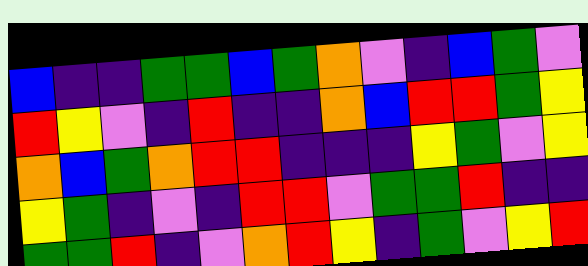[["blue", "indigo", "indigo", "green", "green", "blue", "green", "orange", "violet", "indigo", "blue", "green", "violet"], ["red", "yellow", "violet", "indigo", "red", "indigo", "indigo", "orange", "blue", "red", "red", "green", "yellow"], ["orange", "blue", "green", "orange", "red", "red", "indigo", "indigo", "indigo", "yellow", "green", "violet", "yellow"], ["yellow", "green", "indigo", "violet", "indigo", "red", "red", "violet", "green", "green", "red", "indigo", "indigo"], ["green", "green", "red", "indigo", "violet", "orange", "red", "yellow", "indigo", "green", "violet", "yellow", "red"]]